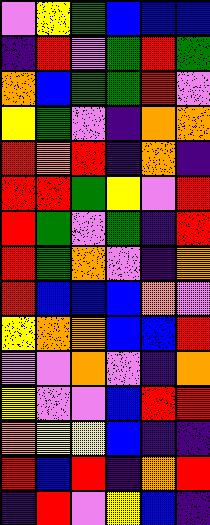[["violet", "yellow", "green", "blue", "blue", "blue"], ["indigo", "red", "violet", "green", "red", "green"], ["orange", "blue", "green", "green", "red", "violet"], ["yellow", "green", "violet", "indigo", "orange", "orange"], ["red", "orange", "red", "indigo", "orange", "indigo"], ["red", "red", "green", "yellow", "violet", "red"], ["red", "green", "violet", "green", "indigo", "red"], ["red", "green", "orange", "violet", "indigo", "orange"], ["red", "blue", "blue", "blue", "orange", "violet"], ["yellow", "orange", "orange", "blue", "blue", "red"], ["violet", "violet", "orange", "violet", "indigo", "orange"], ["yellow", "violet", "violet", "blue", "red", "red"], ["orange", "yellow", "yellow", "blue", "indigo", "indigo"], ["red", "blue", "red", "indigo", "orange", "red"], ["indigo", "red", "violet", "yellow", "blue", "indigo"]]